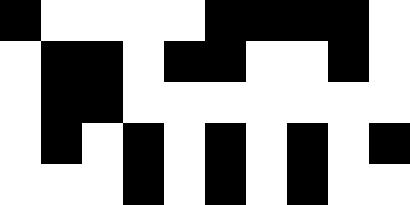[["black", "white", "white", "white", "white", "black", "black", "black", "black", "white"], ["white", "black", "black", "white", "black", "black", "white", "white", "black", "white"], ["white", "black", "black", "white", "white", "white", "white", "white", "white", "white"], ["white", "black", "white", "black", "white", "black", "white", "black", "white", "black"], ["white", "white", "white", "black", "white", "black", "white", "black", "white", "white"]]